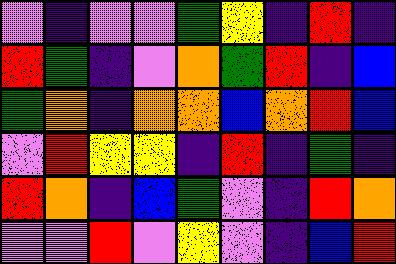[["violet", "indigo", "violet", "violet", "green", "yellow", "indigo", "red", "indigo"], ["red", "green", "indigo", "violet", "orange", "green", "red", "indigo", "blue"], ["green", "orange", "indigo", "orange", "orange", "blue", "orange", "red", "blue"], ["violet", "red", "yellow", "yellow", "indigo", "red", "indigo", "green", "indigo"], ["red", "orange", "indigo", "blue", "green", "violet", "indigo", "red", "orange"], ["violet", "violet", "red", "violet", "yellow", "violet", "indigo", "blue", "red"]]